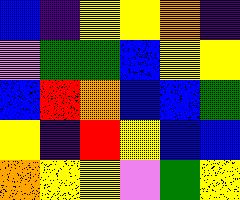[["blue", "indigo", "yellow", "yellow", "orange", "indigo"], ["violet", "green", "green", "blue", "yellow", "yellow"], ["blue", "red", "orange", "blue", "blue", "green"], ["yellow", "indigo", "red", "yellow", "blue", "blue"], ["orange", "yellow", "yellow", "violet", "green", "yellow"]]